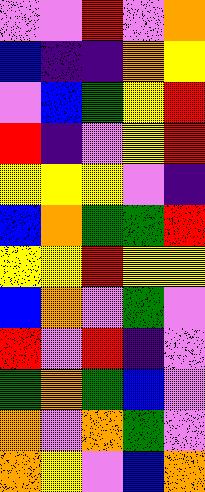[["violet", "violet", "red", "violet", "orange"], ["blue", "indigo", "indigo", "orange", "yellow"], ["violet", "blue", "green", "yellow", "red"], ["red", "indigo", "violet", "yellow", "red"], ["yellow", "yellow", "yellow", "violet", "indigo"], ["blue", "orange", "green", "green", "red"], ["yellow", "yellow", "red", "yellow", "yellow"], ["blue", "orange", "violet", "green", "violet"], ["red", "violet", "red", "indigo", "violet"], ["green", "orange", "green", "blue", "violet"], ["orange", "violet", "orange", "green", "violet"], ["orange", "yellow", "violet", "blue", "orange"]]